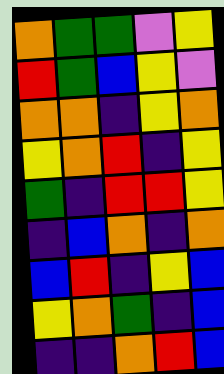[["orange", "green", "green", "violet", "yellow"], ["red", "green", "blue", "yellow", "violet"], ["orange", "orange", "indigo", "yellow", "orange"], ["yellow", "orange", "red", "indigo", "yellow"], ["green", "indigo", "red", "red", "yellow"], ["indigo", "blue", "orange", "indigo", "orange"], ["blue", "red", "indigo", "yellow", "blue"], ["yellow", "orange", "green", "indigo", "blue"], ["indigo", "indigo", "orange", "red", "blue"]]